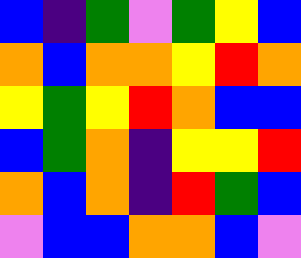[["blue", "indigo", "green", "violet", "green", "yellow", "blue"], ["orange", "blue", "orange", "orange", "yellow", "red", "orange"], ["yellow", "green", "yellow", "red", "orange", "blue", "blue"], ["blue", "green", "orange", "indigo", "yellow", "yellow", "red"], ["orange", "blue", "orange", "indigo", "red", "green", "blue"], ["violet", "blue", "blue", "orange", "orange", "blue", "violet"]]